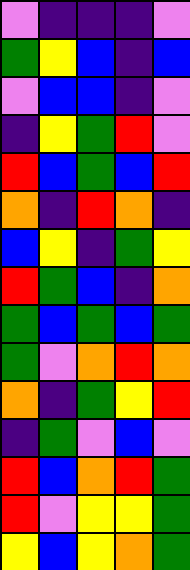[["violet", "indigo", "indigo", "indigo", "violet"], ["green", "yellow", "blue", "indigo", "blue"], ["violet", "blue", "blue", "indigo", "violet"], ["indigo", "yellow", "green", "red", "violet"], ["red", "blue", "green", "blue", "red"], ["orange", "indigo", "red", "orange", "indigo"], ["blue", "yellow", "indigo", "green", "yellow"], ["red", "green", "blue", "indigo", "orange"], ["green", "blue", "green", "blue", "green"], ["green", "violet", "orange", "red", "orange"], ["orange", "indigo", "green", "yellow", "red"], ["indigo", "green", "violet", "blue", "violet"], ["red", "blue", "orange", "red", "green"], ["red", "violet", "yellow", "yellow", "green"], ["yellow", "blue", "yellow", "orange", "green"]]